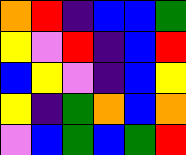[["orange", "red", "indigo", "blue", "blue", "green"], ["yellow", "violet", "red", "indigo", "blue", "red"], ["blue", "yellow", "violet", "indigo", "blue", "yellow"], ["yellow", "indigo", "green", "orange", "blue", "orange"], ["violet", "blue", "green", "blue", "green", "red"]]